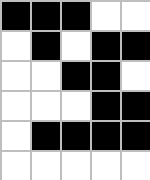[["black", "black", "black", "white", "white"], ["white", "black", "white", "black", "black"], ["white", "white", "black", "black", "white"], ["white", "white", "white", "black", "black"], ["white", "black", "black", "black", "black"], ["white", "white", "white", "white", "white"]]